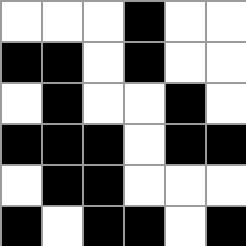[["white", "white", "white", "black", "white", "white"], ["black", "black", "white", "black", "white", "white"], ["white", "black", "white", "white", "black", "white"], ["black", "black", "black", "white", "black", "black"], ["white", "black", "black", "white", "white", "white"], ["black", "white", "black", "black", "white", "black"]]